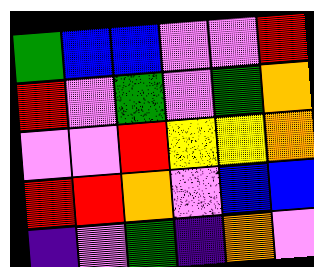[["green", "blue", "blue", "violet", "violet", "red"], ["red", "violet", "green", "violet", "green", "orange"], ["violet", "violet", "red", "yellow", "yellow", "orange"], ["red", "red", "orange", "violet", "blue", "blue"], ["indigo", "violet", "green", "indigo", "orange", "violet"]]